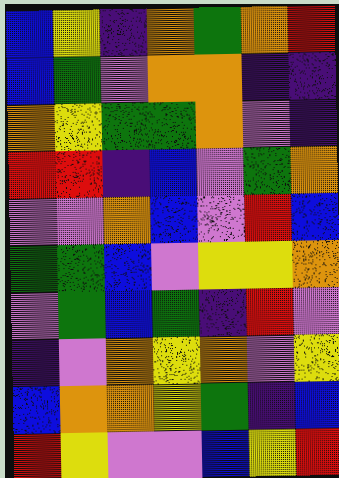[["blue", "yellow", "indigo", "orange", "green", "orange", "red"], ["blue", "green", "violet", "orange", "orange", "indigo", "indigo"], ["orange", "yellow", "green", "green", "orange", "violet", "indigo"], ["red", "red", "indigo", "blue", "violet", "green", "orange"], ["violet", "violet", "orange", "blue", "violet", "red", "blue"], ["green", "green", "blue", "violet", "yellow", "yellow", "orange"], ["violet", "green", "blue", "green", "indigo", "red", "violet"], ["indigo", "violet", "orange", "yellow", "orange", "violet", "yellow"], ["blue", "orange", "orange", "yellow", "green", "indigo", "blue"], ["red", "yellow", "violet", "violet", "blue", "yellow", "red"]]